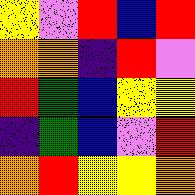[["yellow", "violet", "red", "blue", "red"], ["orange", "orange", "indigo", "red", "violet"], ["red", "green", "blue", "yellow", "yellow"], ["indigo", "green", "blue", "violet", "red"], ["orange", "red", "yellow", "yellow", "orange"]]